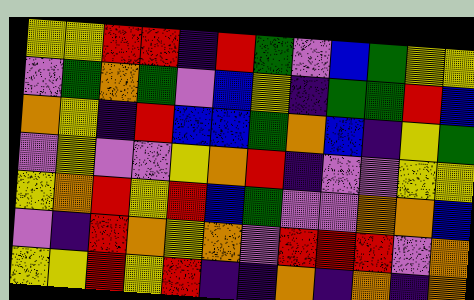[["yellow", "yellow", "red", "red", "indigo", "red", "green", "violet", "blue", "green", "yellow", "yellow"], ["violet", "green", "orange", "green", "violet", "blue", "yellow", "indigo", "green", "green", "red", "blue"], ["orange", "yellow", "indigo", "red", "blue", "blue", "green", "orange", "blue", "indigo", "yellow", "green"], ["violet", "yellow", "violet", "violet", "yellow", "orange", "red", "indigo", "violet", "violet", "yellow", "yellow"], ["yellow", "orange", "red", "yellow", "red", "blue", "green", "violet", "violet", "orange", "orange", "blue"], ["violet", "indigo", "red", "orange", "yellow", "orange", "violet", "red", "red", "red", "violet", "orange"], ["yellow", "yellow", "red", "yellow", "red", "indigo", "indigo", "orange", "indigo", "orange", "indigo", "orange"]]